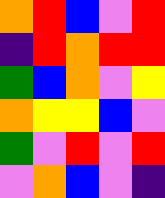[["orange", "red", "blue", "violet", "red"], ["indigo", "red", "orange", "red", "red"], ["green", "blue", "orange", "violet", "yellow"], ["orange", "yellow", "yellow", "blue", "violet"], ["green", "violet", "red", "violet", "red"], ["violet", "orange", "blue", "violet", "indigo"]]